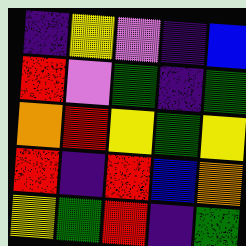[["indigo", "yellow", "violet", "indigo", "blue"], ["red", "violet", "green", "indigo", "green"], ["orange", "red", "yellow", "green", "yellow"], ["red", "indigo", "red", "blue", "orange"], ["yellow", "green", "red", "indigo", "green"]]